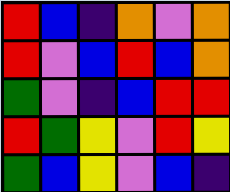[["red", "blue", "indigo", "orange", "violet", "orange"], ["red", "violet", "blue", "red", "blue", "orange"], ["green", "violet", "indigo", "blue", "red", "red"], ["red", "green", "yellow", "violet", "red", "yellow"], ["green", "blue", "yellow", "violet", "blue", "indigo"]]